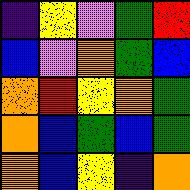[["indigo", "yellow", "violet", "green", "red"], ["blue", "violet", "orange", "green", "blue"], ["orange", "red", "yellow", "orange", "green"], ["orange", "blue", "green", "blue", "green"], ["orange", "blue", "yellow", "indigo", "orange"]]